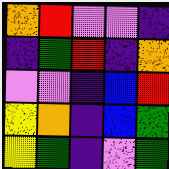[["orange", "red", "violet", "violet", "indigo"], ["indigo", "green", "red", "indigo", "orange"], ["violet", "violet", "indigo", "blue", "red"], ["yellow", "orange", "indigo", "blue", "green"], ["yellow", "green", "indigo", "violet", "green"]]